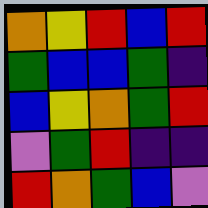[["orange", "yellow", "red", "blue", "red"], ["green", "blue", "blue", "green", "indigo"], ["blue", "yellow", "orange", "green", "red"], ["violet", "green", "red", "indigo", "indigo"], ["red", "orange", "green", "blue", "violet"]]